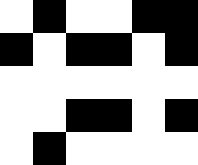[["white", "black", "white", "white", "black", "black"], ["black", "white", "black", "black", "white", "black"], ["white", "white", "white", "white", "white", "white"], ["white", "white", "black", "black", "white", "black"], ["white", "black", "white", "white", "white", "white"]]